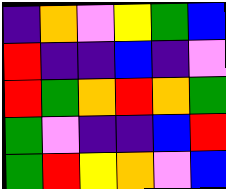[["indigo", "orange", "violet", "yellow", "green", "blue"], ["red", "indigo", "indigo", "blue", "indigo", "violet"], ["red", "green", "orange", "red", "orange", "green"], ["green", "violet", "indigo", "indigo", "blue", "red"], ["green", "red", "yellow", "orange", "violet", "blue"]]